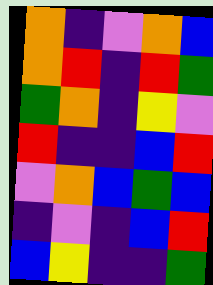[["orange", "indigo", "violet", "orange", "blue"], ["orange", "red", "indigo", "red", "green"], ["green", "orange", "indigo", "yellow", "violet"], ["red", "indigo", "indigo", "blue", "red"], ["violet", "orange", "blue", "green", "blue"], ["indigo", "violet", "indigo", "blue", "red"], ["blue", "yellow", "indigo", "indigo", "green"]]